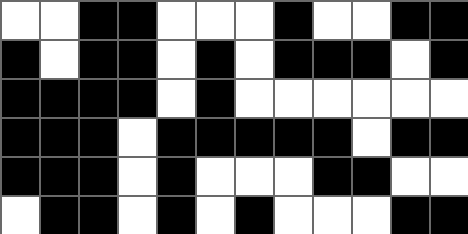[["white", "white", "black", "black", "white", "white", "white", "black", "white", "white", "black", "black"], ["black", "white", "black", "black", "white", "black", "white", "black", "black", "black", "white", "black"], ["black", "black", "black", "black", "white", "black", "white", "white", "white", "white", "white", "white"], ["black", "black", "black", "white", "black", "black", "black", "black", "black", "white", "black", "black"], ["black", "black", "black", "white", "black", "white", "white", "white", "black", "black", "white", "white"], ["white", "black", "black", "white", "black", "white", "black", "white", "white", "white", "black", "black"]]